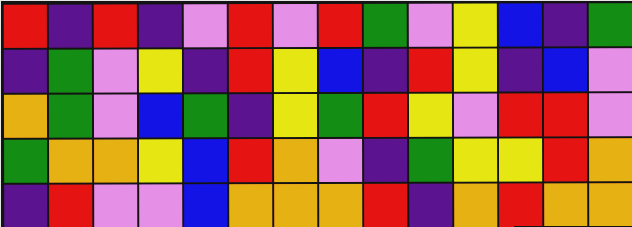[["red", "indigo", "red", "indigo", "violet", "red", "violet", "red", "green", "violet", "yellow", "blue", "indigo", "green"], ["indigo", "green", "violet", "yellow", "indigo", "red", "yellow", "blue", "indigo", "red", "yellow", "indigo", "blue", "violet"], ["orange", "green", "violet", "blue", "green", "indigo", "yellow", "green", "red", "yellow", "violet", "red", "red", "violet"], ["green", "orange", "orange", "yellow", "blue", "red", "orange", "violet", "indigo", "green", "yellow", "yellow", "red", "orange"], ["indigo", "red", "violet", "violet", "blue", "orange", "orange", "orange", "red", "indigo", "orange", "red", "orange", "orange"]]